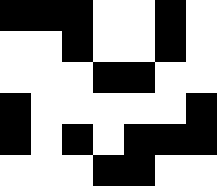[["black", "black", "black", "white", "white", "black", "white"], ["white", "white", "black", "white", "white", "black", "white"], ["white", "white", "white", "black", "black", "white", "white"], ["black", "white", "white", "white", "white", "white", "black"], ["black", "white", "black", "white", "black", "black", "black"], ["white", "white", "white", "black", "black", "white", "white"]]